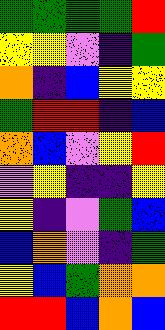[["green", "green", "green", "green", "red"], ["yellow", "yellow", "violet", "indigo", "green"], ["orange", "indigo", "blue", "yellow", "yellow"], ["green", "red", "red", "indigo", "blue"], ["orange", "blue", "violet", "yellow", "red"], ["violet", "yellow", "indigo", "indigo", "yellow"], ["yellow", "indigo", "violet", "green", "blue"], ["blue", "orange", "violet", "indigo", "green"], ["yellow", "blue", "green", "orange", "orange"], ["red", "red", "blue", "orange", "blue"]]